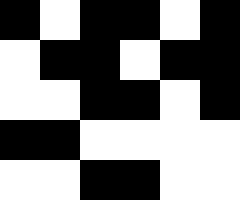[["black", "white", "black", "black", "white", "black"], ["white", "black", "black", "white", "black", "black"], ["white", "white", "black", "black", "white", "black"], ["black", "black", "white", "white", "white", "white"], ["white", "white", "black", "black", "white", "white"]]